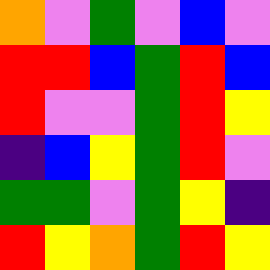[["orange", "violet", "green", "violet", "blue", "violet"], ["red", "red", "blue", "green", "red", "blue"], ["red", "violet", "violet", "green", "red", "yellow"], ["indigo", "blue", "yellow", "green", "red", "violet"], ["green", "green", "violet", "green", "yellow", "indigo"], ["red", "yellow", "orange", "green", "red", "yellow"]]